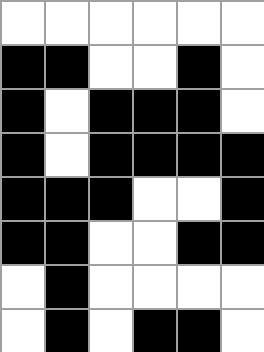[["white", "white", "white", "white", "white", "white"], ["black", "black", "white", "white", "black", "white"], ["black", "white", "black", "black", "black", "white"], ["black", "white", "black", "black", "black", "black"], ["black", "black", "black", "white", "white", "black"], ["black", "black", "white", "white", "black", "black"], ["white", "black", "white", "white", "white", "white"], ["white", "black", "white", "black", "black", "white"]]